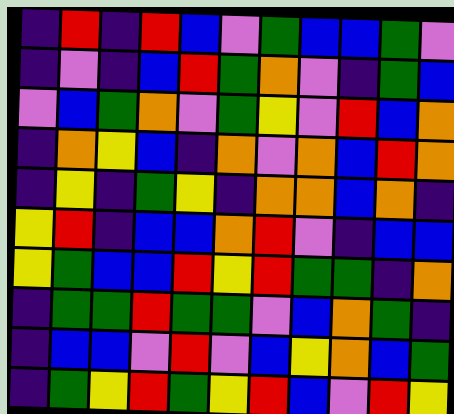[["indigo", "red", "indigo", "red", "blue", "violet", "green", "blue", "blue", "green", "violet"], ["indigo", "violet", "indigo", "blue", "red", "green", "orange", "violet", "indigo", "green", "blue"], ["violet", "blue", "green", "orange", "violet", "green", "yellow", "violet", "red", "blue", "orange"], ["indigo", "orange", "yellow", "blue", "indigo", "orange", "violet", "orange", "blue", "red", "orange"], ["indigo", "yellow", "indigo", "green", "yellow", "indigo", "orange", "orange", "blue", "orange", "indigo"], ["yellow", "red", "indigo", "blue", "blue", "orange", "red", "violet", "indigo", "blue", "blue"], ["yellow", "green", "blue", "blue", "red", "yellow", "red", "green", "green", "indigo", "orange"], ["indigo", "green", "green", "red", "green", "green", "violet", "blue", "orange", "green", "indigo"], ["indigo", "blue", "blue", "violet", "red", "violet", "blue", "yellow", "orange", "blue", "green"], ["indigo", "green", "yellow", "red", "green", "yellow", "red", "blue", "violet", "red", "yellow"]]